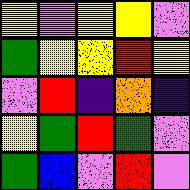[["yellow", "violet", "yellow", "yellow", "violet"], ["green", "yellow", "yellow", "red", "yellow"], ["violet", "red", "indigo", "orange", "indigo"], ["yellow", "green", "red", "green", "violet"], ["green", "blue", "violet", "red", "violet"]]